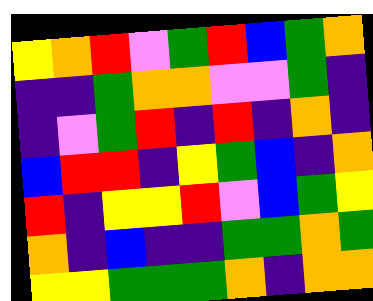[["yellow", "orange", "red", "violet", "green", "red", "blue", "green", "orange"], ["indigo", "indigo", "green", "orange", "orange", "violet", "violet", "green", "indigo"], ["indigo", "violet", "green", "red", "indigo", "red", "indigo", "orange", "indigo"], ["blue", "red", "red", "indigo", "yellow", "green", "blue", "indigo", "orange"], ["red", "indigo", "yellow", "yellow", "red", "violet", "blue", "green", "yellow"], ["orange", "indigo", "blue", "indigo", "indigo", "green", "green", "orange", "green"], ["yellow", "yellow", "green", "green", "green", "orange", "indigo", "orange", "orange"]]